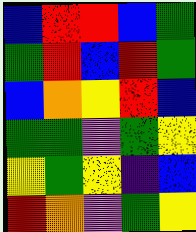[["blue", "red", "red", "blue", "green"], ["green", "red", "blue", "red", "green"], ["blue", "orange", "yellow", "red", "blue"], ["green", "green", "violet", "green", "yellow"], ["yellow", "green", "yellow", "indigo", "blue"], ["red", "orange", "violet", "green", "yellow"]]